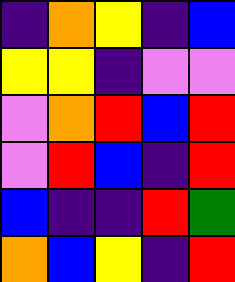[["indigo", "orange", "yellow", "indigo", "blue"], ["yellow", "yellow", "indigo", "violet", "violet"], ["violet", "orange", "red", "blue", "red"], ["violet", "red", "blue", "indigo", "red"], ["blue", "indigo", "indigo", "red", "green"], ["orange", "blue", "yellow", "indigo", "red"]]